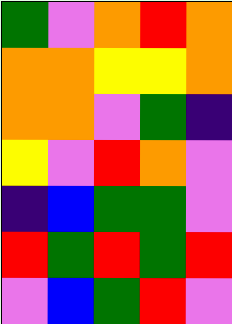[["green", "violet", "orange", "red", "orange"], ["orange", "orange", "yellow", "yellow", "orange"], ["orange", "orange", "violet", "green", "indigo"], ["yellow", "violet", "red", "orange", "violet"], ["indigo", "blue", "green", "green", "violet"], ["red", "green", "red", "green", "red"], ["violet", "blue", "green", "red", "violet"]]